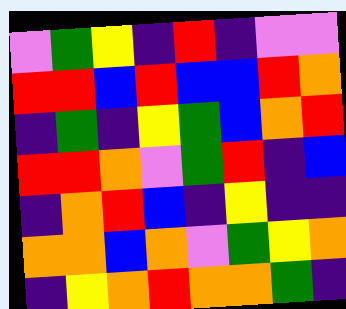[["violet", "green", "yellow", "indigo", "red", "indigo", "violet", "violet"], ["red", "red", "blue", "red", "blue", "blue", "red", "orange"], ["indigo", "green", "indigo", "yellow", "green", "blue", "orange", "red"], ["red", "red", "orange", "violet", "green", "red", "indigo", "blue"], ["indigo", "orange", "red", "blue", "indigo", "yellow", "indigo", "indigo"], ["orange", "orange", "blue", "orange", "violet", "green", "yellow", "orange"], ["indigo", "yellow", "orange", "red", "orange", "orange", "green", "indigo"]]